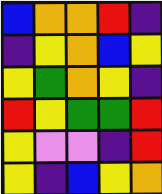[["blue", "orange", "orange", "red", "indigo"], ["indigo", "yellow", "orange", "blue", "yellow"], ["yellow", "green", "orange", "yellow", "indigo"], ["red", "yellow", "green", "green", "red"], ["yellow", "violet", "violet", "indigo", "red"], ["yellow", "indigo", "blue", "yellow", "orange"]]